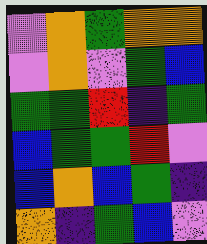[["violet", "orange", "green", "orange", "orange"], ["violet", "orange", "violet", "green", "blue"], ["green", "green", "red", "indigo", "green"], ["blue", "green", "green", "red", "violet"], ["blue", "orange", "blue", "green", "indigo"], ["orange", "indigo", "green", "blue", "violet"]]